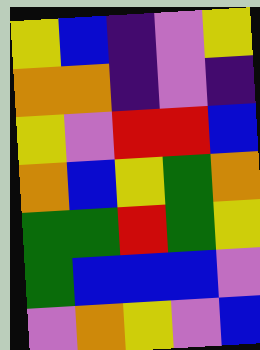[["yellow", "blue", "indigo", "violet", "yellow"], ["orange", "orange", "indigo", "violet", "indigo"], ["yellow", "violet", "red", "red", "blue"], ["orange", "blue", "yellow", "green", "orange"], ["green", "green", "red", "green", "yellow"], ["green", "blue", "blue", "blue", "violet"], ["violet", "orange", "yellow", "violet", "blue"]]